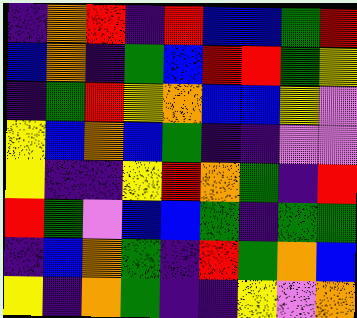[["indigo", "orange", "red", "indigo", "red", "blue", "blue", "green", "red"], ["blue", "orange", "indigo", "green", "blue", "red", "red", "green", "yellow"], ["indigo", "green", "red", "yellow", "orange", "blue", "blue", "yellow", "violet"], ["yellow", "blue", "orange", "blue", "green", "indigo", "indigo", "violet", "violet"], ["yellow", "indigo", "indigo", "yellow", "red", "orange", "green", "indigo", "red"], ["red", "green", "violet", "blue", "blue", "green", "indigo", "green", "green"], ["indigo", "blue", "orange", "green", "indigo", "red", "green", "orange", "blue"], ["yellow", "indigo", "orange", "green", "indigo", "indigo", "yellow", "violet", "orange"]]